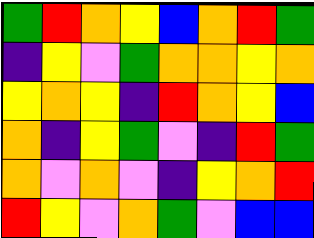[["green", "red", "orange", "yellow", "blue", "orange", "red", "green"], ["indigo", "yellow", "violet", "green", "orange", "orange", "yellow", "orange"], ["yellow", "orange", "yellow", "indigo", "red", "orange", "yellow", "blue"], ["orange", "indigo", "yellow", "green", "violet", "indigo", "red", "green"], ["orange", "violet", "orange", "violet", "indigo", "yellow", "orange", "red"], ["red", "yellow", "violet", "orange", "green", "violet", "blue", "blue"]]